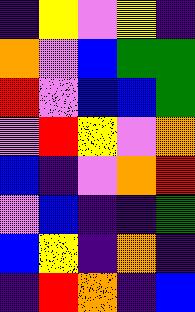[["indigo", "yellow", "violet", "yellow", "indigo"], ["orange", "violet", "blue", "green", "green"], ["red", "violet", "blue", "blue", "green"], ["violet", "red", "yellow", "violet", "orange"], ["blue", "indigo", "violet", "orange", "red"], ["violet", "blue", "indigo", "indigo", "green"], ["blue", "yellow", "indigo", "orange", "indigo"], ["indigo", "red", "orange", "indigo", "blue"]]